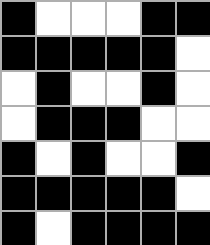[["black", "white", "white", "white", "black", "black"], ["black", "black", "black", "black", "black", "white"], ["white", "black", "white", "white", "black", "white"], ["white", "black", "black", "black", "white", "white"], ["black", "white", "black", "white", "white", "black"], ["black", "black", "black", "black", "black", "white"], ["black", "white", "black", "black", "black", "black"]]